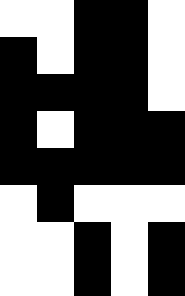[["white", "white", "black", "black", "white"], ["black", "white", "black", "black", "white"], ["black", "black", "black", "black", "white"], ["black", "white", "black", "black", "black"], ["black", "black", "black", "black", "black"], ["white", "black", "white", "white", "white"], ["white", "white", "black", "white", "black"], ["white", "white", "black", "white", "black"]]